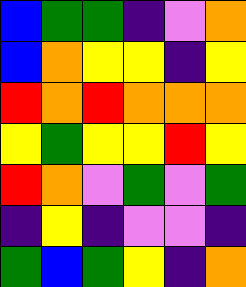[["blue", "green", "green", "indigo", "violet", "orange"], ["blue", "orange", "yellow", "yellow", "indigo", "yellow"], ["red", "orange", "red", "orange", "orange", "orange"], ["yellow", "green", "yellow", "yellow", "red", "yellow"], ["red", "orange", "violet", "green", "violet", "green"], ["indigo", "yellow", "indigo", "violet", "violet", "indigo"], ["green", "blue", "green", "yellow", "indigo", "orange"]]